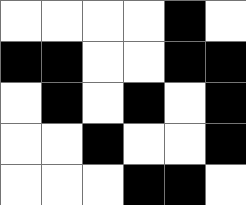[["white", "white", "white", "white", "black", "white"], ["black", "black", "white", "white", "black", "black"], ["white", "black", "white", "black", "white", "black"], ["white", "white", "black", "white", "white", "black"], ["white", "white", "white", "black", "black", "white"]]